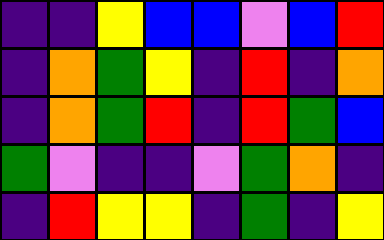[["indigo", "indigo", "yellow", "blue", "blue", "violet", "blue", "red"], ["indigo", "orange", "green", "yellow", "indigo", "red", "indigo", "orange"], ["indigo", "orange", "green", "red", "indigo", "red", "green", "blue"], ["green", "violet", "indigo", "indigo", "violet", "green", "orange", "indigo"], ["indigo", "red", "yellow", "yellow", "indigo", "green", "indigo", "yellow"]]